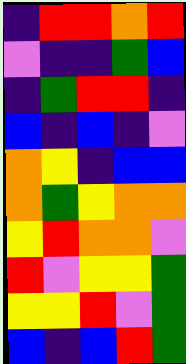[["indigo", "red", "red", "orange", "red"], ["violet", "indigo", "indigo", "green", "blue"], ["indigo", "green", "red", "red", "indigo"], ["blue", "indigo", "blue", "indigo", "violet"], ["orange", "yellow", "indigo", "blue", "blue"], ["orange", "green", "yellow", "orange", "orange"], ["yellow", "red", "orange", "orange", "violet"], ["red", "violet", "yellow", "yellow", "green"], ["yellow", "yellow", "red", "violet", "green"], ["blue", "indigo", "blue", "red", "green"]]